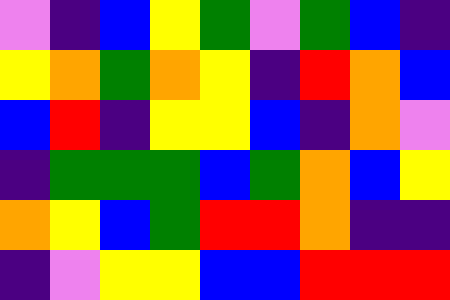[["violet", "indigo", "blue", "yellow", "green", "violet", "green", "blue", "indigo"], ["yellow", "orange", "green", "orange", "yellow", "indigo", "red", "orange", "blue"], ["blue", "red", "indigo", "yellow", "yellow", "blue", "indigo", "orange", "violet"], ["indigo", "green", "green", "green", "blue", "green", "orange", "blue", "yellow"], ["orange", "yellow", "blue", "green", "red", "red", "orange", "indigo", "indigo"], ["indigo", "violet", "yellow", "yellow", "blue", "blue", "red", "red", "red"]]